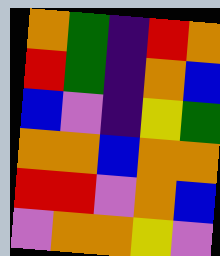[["orange", "green", "indigo", "red", "orange"], ["red", "green", "indigo", "orange", "blue"], ["blue", "violet", "indigo", "yellow", "green"], ["orange", "orange", "blue", "orange", "orange"], ["red", "red", "violet", "orange", "blue"], ["violet", "orange", "orange", "yellow", "violet"]]